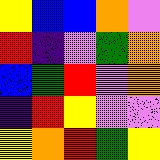[["yellow", "blue", "blue", "orange", "violet"], ["red", "indigo", "violet", "green", "orange"], ["blue", "green", "red", "violet", "orange"], ["indigo", "red", "yellow", "violet", "violet"], ["yellow", "orange", "red", "green", "yellow"]]